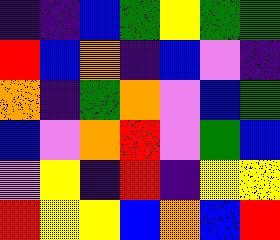[["indigo", "indigo", "blue", "green", "yellow", "green", "green"], ["red", "blue", "orange", "indigo", "blue", "violet", "indigo"], ["orange", "indigo", "green", "orange", "violet", "blue", "green"], ["blue", "violet", "orange", "red", "violet", "green", "blue"], ["violet", "yellow", "indigo", "red", "indigo", "yellow", "yellow"], ["red", "yellow", "yellow", "blue", "orange", "blue", "red"]]